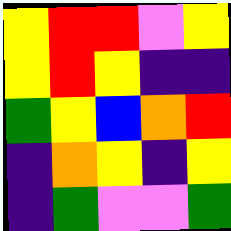[["yellow", "red", "red", "violet", "yellow"], ["yellow", "red", "yellow", "indigo", "indigo"], ["green", "yellow", "blue", "orange", "red"], ["indigo", "orange", "yellow", "indigo", "yellow"], ["indigo", "green", "violet", "violet", "green"]]